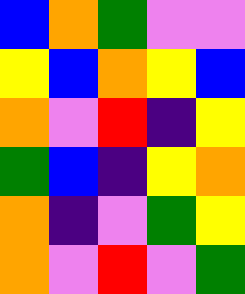[["blue", "orange", "green", "violet", "violet"], ["yellow", "blue", "orange", "yellow", "blue"], ["orange", "violet", "red", "indigo", "yellow"], ["green", "blue", "indigo", "yellow", "orange"], ["orange", "indigo", "violet", "green", "yellow"], ["orange", "violet", "red", "violet", "green"]]